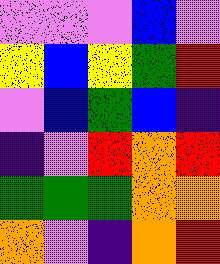[["violet", "violet", "violet", "blue", "violet"], ["yellow", "blue", "yellow", "green", "red"], ["violet", "blue", "green", "blue", "indigo"], ["indigo", "violet", "red", "orange", "red"], ["green", "green", "green", "orange", "orange"], ["orange", "violet", "indigo", "orange", "red"]]